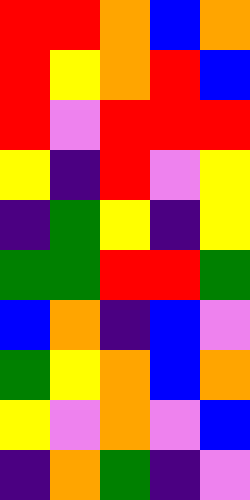[["red", "red", "orange", "blue", "orange"], ["red", "yellow", "orange", "red", "blue"], ["red", "violet", "red", "red", "red"], ["yellow", "indigo", "red", "violet", "yellow"], ["indigo", "green", "yellow", "indigo", "yellow"], ["green", "green", "red", "red", "green"], ["blue", "orange", "indigo", "blue", "violet"], ["green", "yellow", "orange", "blue", "orange"], ["yellow", "violet", "orange", "violet", "blue"], ["indigo", "orange", "green", "indigo", "violet"]]